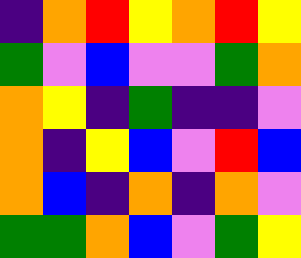[["indigo", "orange", "red", "yellow", "orange", "red", "yellow"], ["green", "violet", "blue", "violet", "violet", "green", "orange"], ["orange", "yellow", "indigo", "green", "indigo", "indigo", "violet"], ["orange", "indigo", "yellow", "blue", "violet", "red", "blue"], ["orange", "blue", "indigo", "orange", "indigo", "orange", "violet"], ["green", "green", "orange", "blue", "violet", "green", "yellow"]]